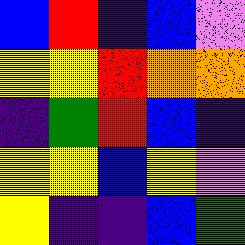[["blue", "red", "indigo", "blue", "violet"], ["yellow", "yellow", "red", "orange", "orange"], ["indigo", "green", "red", "blue", "indigo"], ["yellow", "yellow", "blue", "yellow", "violet"], ["yellow", "indigo", "indigo", "blue", "green"]]